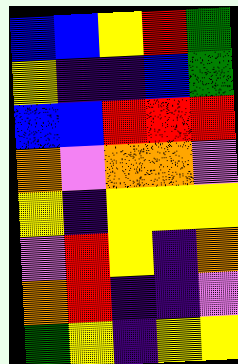[["blue", "blue", "yellow", "red", "green"], ["yellow", "indigo", "indigo", "blue", "green"], ["blue", "blue", "red", "red", "red"], ["orange", "violet", "orange", "orange", "violet"], ["yellow", "indigo", "yellow", "yellow", "yellow"], ["violet", "red", "yellow", "indigo", "orange"], ["orange", "red", "indigo", "indigo", "violet"], ["green", "yellow", "indigo", "yellow", "yellow"]]